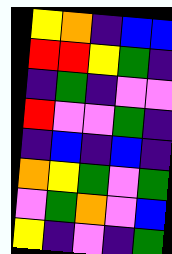[["yellow", "orange", "indigo", "blue", "blue"], ["red", "red", "yellow", "green", "indigo"], ["indigo", "green", "indigo", "violet", "violet"], ["red", "violet", "violet", "green", "indigo"], ["indigo", "blue", "indigo", "blue", "indigo"], ["orange", "yellow", "green", "violet", "green"], ["violet", "green", "orange", "violet", "blue"], ["yellow", "indigo", "violet", "indigo", "green"]]